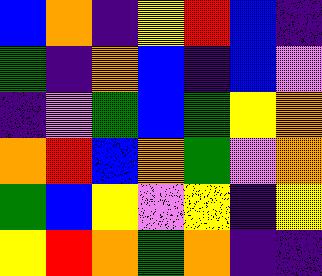[["blue", "orange", "indigo", "yellow", "red", "blue", "indigo"], ["green", "indigo", "orange", "blue", "indigo", "blue", "violet"], ["indigo", "violet", "green", "blue", "green", "yellow", "orange"], ["orange", "red", "blue", "orange", "green", "violet", "orange"], ["green", "blue", "yellow", "violet", "yellow", "indigo", "yellow"], ["yellow", "red", "orange", "green", "orange", "indigo", "indigo"]]